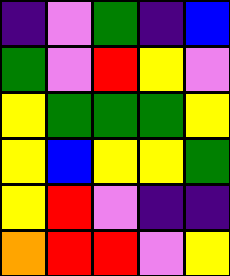[["indigo", "violet", "green", "indigo", "blue"], ["green", "violet", "red", "yellow", "violet"], ["yellow", "green", "green", "green", "yellow"], ["yellow", "blue", "yellow", "yellow", "green"], ["yellow", "red", "violet", "indigo", "indigo"], ["orange", "red", "red", "violet", "yellow"]]